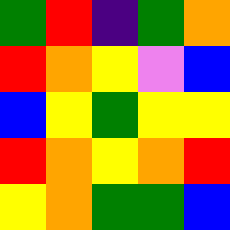[["green", "red", "indigo", "green", "orange"], ["red", "orange", "yellow", "violet", "blue"], ["blue", "yellow", "green", "yellow", "yellow"], ["red", "orange", "yellow", "orange", "red"], ["yellow", "orange", "green", "green", "blue"]]